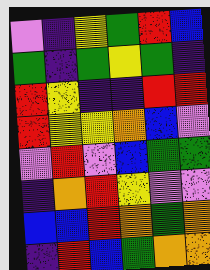[["violet", "indigo", "yellow", "green", "red", "blue"], ["green", "indigo", "green", "yellow", "green", "indigo"], ["red", "yellow", "indigo", "indigo", "red", "red"], ["red", "yellow", "yellow", "orange", "blue", "violet"], ["violet", "red", "violet", "blue", "green", "green"], ["indigo", "orange", "red", "yellow", "violet", "violet"], ["blue", "blue", "red", "orange", "green", "orange"], ["indigo", "red", "blue", "green", "orange", "orange"]]